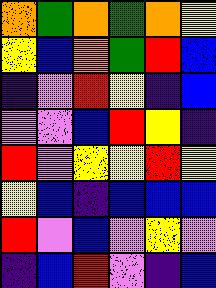[["orange", "green", "orange", "green", "orange", "yellow"], ["yellow", "blue", "orange", "green", "red", "blue"], ["indigo", "violet", "red", "yellow", "indigo", "blue"], ["violet", "violet", "blue", "red", "yellow", "indigo"], ["red", "violet", "yellow", "yellow", "red", "yellow"], ["yellow", "blue", "indigo", "blue", "blue", "blue"], ["red", "violet", "blue", "violet", "yellow", "violet"], ["indigo", "blue", "red", "violet", "indigo", "blue"]]